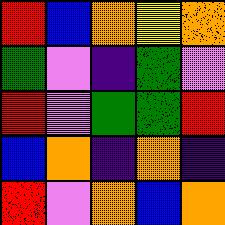[["red", "blue", "orange", "yellow", "orange"], ["green", "violet", "indigo", "green", "violet"], ["red", "violet", "green", "green", "red"], ["blue", "orange", "indigo", "orange", "indigo"], ["red", "violet", "orange", "blue", "orange"]]